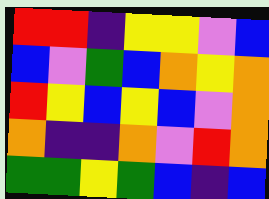[["red", "red", "indigo", "yellow", "yellow", "violet", "blue"], ["blue", "violet", "green", "blue", "orange", "yellow", "orange"], ["red", "yellow", "blue", "yellow", "blue", "violet", "orange"], ["orange", "indigo", "indigo", "orange", "violet", "red", "orange"], ["green", "green", "yellow", "green", "blue", "indigo", "blue"]]